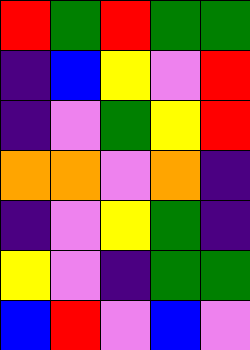[["red", "green", "red", "green", "green"], ["indigo", "blue", "yellow", "violet", "red"], ["indigo", "violet", "green", "yellow", "red"], ["orange", "orange", "violet", "orange", "indigo"], ["indigo", "violet", "yellow", "green", "indigo"], ["yellow", "violet", "indigo", "green", "green"], ["blue", "red", "violet", "blue", "violet"]]